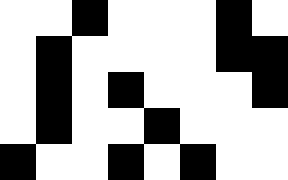[["white", "white", "black", "white", "white", "white", "black", "white"], ["white", "black", "white", "white", "white", "white", "black", "black"], ["white", "black", "white", "black", "white", "white", "white", "black"], ["white", "black", "white", "white", "black", "white", "white", "white"], ["black", "white", "white", "black", "white", "black", "white", "white"]]